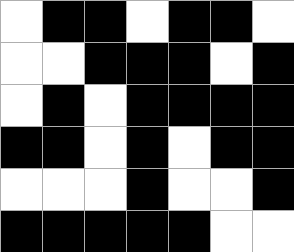[["white", "black", "black", "white", "black", "black", "white"], ["white", "white", "black", "black", "black", "white", "black"], ["white", "black", "white", "black", "black", "black", "black"], ["black", "black", "white", "black", "white", "black", "black"], ["white", "white", "white", "black", "white", "white", "black"], ["black", "black", "black", "black", "black", "white", "white"]]